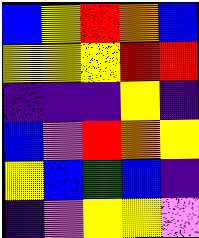[["blue", "yellow", "red", "orange", "blue"], ["yellow", "yellow", "yellow", "red", "red"], ["indigo", "indigo", "indigo", "yellow", "indigo"], ["blue", "violet", "red", "orange", "yellow"], ["yellow", "blue", "green", "blue", "indigo"], ["indigo", "violet", "yellow", "yellow", "violet"]]